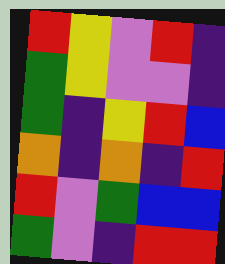[["red", "yellow", "violet", "red", "indigo"], ["green", "yellow", "violet", "violet", "indigo"], ["green", "indigo", "yellow", "red", "blue"], ["orange", "indigo", "orange", "indigo", "red"], ["red", "violet", "green", "blue", "blue"], ["green", "violet", "indigo", "red", "red"]]